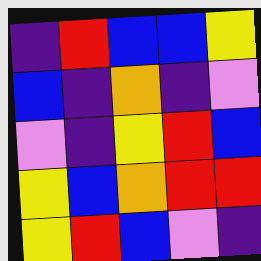[["indigo", "red", "blue", "blue", "yellow"], ["blue", "indigo", "orange", "indigo", "violet"], ["violet", "indigo", "yellow", "red", "blue"], ["yellow", "blue", "orange", "red", "red"], ["yellow", "red", "blue", "violet", "indigo"]]